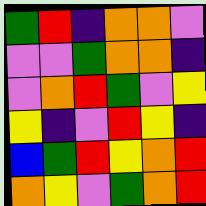[["green", "red", "indigo", "orange", "orange", "violet"], ["violet", "violet", "green", "orange", "orange", "indigo"], ["violet", "orange", "red", "green", "violet", "yellow"], ["yellow", "indigo", "violet", "red", "yellow", "indigo"], ["blue", "green", "red", "yellow", "orange", "red"], ["orange", "yellow", "violet", "green", "orange", "red"]]